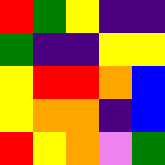[["red", "green", "yellow", "indigo", "indigo"], ["green", "indigo", "indigo", "yellow", "yellow"], ["yellow", "red", "red", "orange", "blue"], ["yellow", "orange", "orange", "indigo", "blue"], ["red", "yellow", "orange", "violet", "green"]]